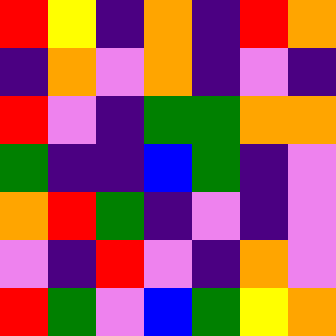[["red", "yellow", "indigo", "orange", "indigo", "red", "orange"], ["indigo", "orange", "violet", "orange", "indigo", "violet", "indigo"], ["red", "violet", "indigo", "green", "green", "orange", "orange"], ["green", "indigo", "indigo", "blue", "green", "indigo", "violet"], ["orange", "red", "green", "indigo", "violet", "indigo", "violet"], ["violet", "indigo", "red", "violet", "indigo", "orange", "violet"], ["red", "green", "violet", "blue", "green", "yellow", "orange"]]